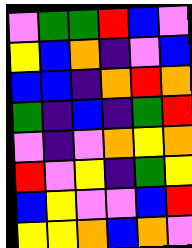[["violet", "green", "green", "red", "blue", "violet"], ["yellow", "blue", "orange", "indigo", "violet", "blue"], ["blue", "blue", "indigo", "orange", "red", "orange"], ["green", "indigo", "blue", "indigo", "green", "red"], ["violet", "indigo", "violet", "orange", "yellow", "orange"], ["red", "violet", "yellow", "indigo", "green", "yellow"], ["blue", "yellow", "violet", "violet", "blue", "red"], ["yellow", "yellow", "orange", "blue", "orange", "violet"]]